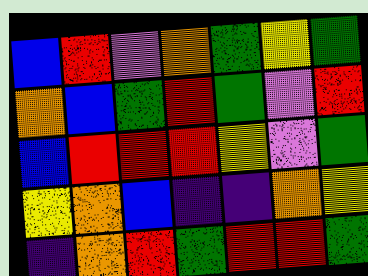[["blue", "red", "violet", "orange", "green", "yellow", "green"], ["orange", "blue", "green", "red", "green", "violet", "red"], ["blue", "red", "red", "red", "yellow", "violet", "green"], ["yellow", "orange", "blue", "indigo", "indigo", "orange", "yellow"], ["indigo", "orange", "red", "green", "red", "red", "green"]]